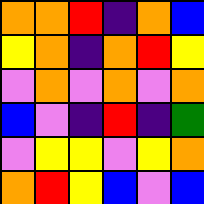[["orange", "orange", "red", "indigo", "orange", "blue"], ["yellow", "orange", "indigo", "orange", "red", "yellow"], ["violet", "orange", "violet", "orange", "violet", "orange"], ["blue", "violet", "indigo", "red", "indigo", "green"], ["violet", "yellow", "yellow", "violet", "yellow", "orange"], ["orange", "red", "yellow", "blue", "violet", "blue"]]